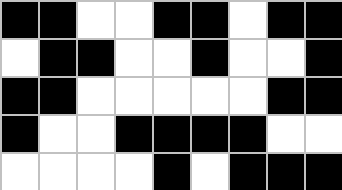[["black", "black", "white", "white", "black", "black", "white", "black", "black"], ["white", "black", "black", "white", "white", "black", "white", "white", "black"], ["black", "black", "white", "white", "white", "white", "white", "black", "black"], ["black", "white", "white", "black", "black", "black", "black", "white", "white"], ["white", "white", "white", "white", "black", "white", "black", "black", "black"]]